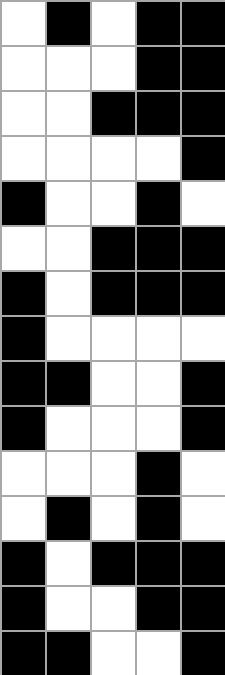[["white", "black", "white", "black", "black"], ["white", "white", "white", "black", "black"], ["white", "white", "black", "black", "black"], ["white", "white", "white", "white", "black"], ["black", "white", "white", "black", "white"], ["white", "white", "black", "black", "black"], ["black", "white", "black", "black", "black"], ["black", "white", "white", "white", "white"], ["black", "black", "white", "white", "black"], ["black", "white", "white", "white", "black"], ["white", "white", "white", "black", "white"], ["white", "black", "white", "black", "white"], ["black", "white", "black", "black", "black"], ["black", "white", "white", "black", "black"], ["black", "black", "white", "white", "black"]]